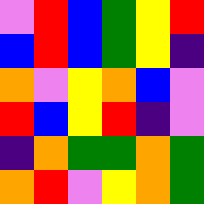[["violet", "red", "blue", "green", "yellow", "red"], ["blue", "red", "blue", "green", "yellow", "indigo"], ["orange", "violet", "yellow", "orange", "blue", "violet"], ["red", "blue", "yellow", "red", "indigo", "violet"], ["indigo", "orange", "green", "green", "orange", "green"], ["orange", "red", "violet", "yellow", "orange", "green"]]